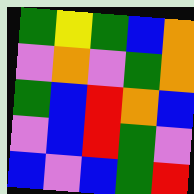[["green", "yellow", "green", "blue", "orange"], ["violet", "orange", "violet", "green", "orange"], ["green", "blue", "red", "orange", "blue"], ["violet", "blue", "red", "green", "violet"], ["blue", "violet", "blue", "green", "red"]]